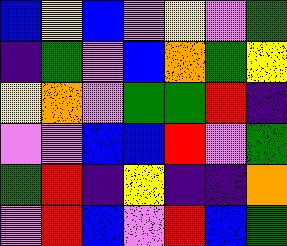[["blue", "yellow", "blue", "violet", "yellow", "violet", "green"], ["indigo", "green", "violet", "blue", "orange", "green", "yellow"], ["yellow", "orange", "violet", "green", "green", "red", "indigo"], ["violet", "violet", "blue", "blue", "red", "violet", "green"], ["green", "red", "indigo", "yellow", "indigo", "indigo", "orange"], ["violet", "red", "blue", "violet", "red", "blue", "green"]]